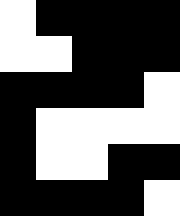[["white", "black", "black", "black", "black"], ["white", "white", "black", "black", "black"], ["black", "black", "black", "black", "white"], ["black", "white", "white", "white", "white"], ["black", "white", "white", "black", "black"], ["black", "black", "black", "black", "white"]]